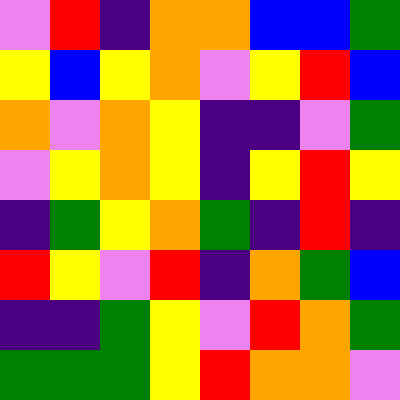[["violet", "red", "indigo", "orange", "orange", "blue", "blue", "green"], ["yellow", "blue", "yellow", "orange", "violet", "yellow", "red", "blue"], ["orange", "violet", "orange", "yellow", "indigo", "indigo", "violet", "green"], ["violet", "yellow", "orange", "yellow", "indigo", "yellow", "red", "yellow"], ["indigo", "green", "yellow", "orange", "green", "indigo", "red", "indigo"], ["red", "yellow", "violet", "red", "indigo", "orange", "green", "blue"], ["indigo", "indigo", "green", "yellow", "violet", "red", "orange", "green"], ["green", "green", "green", "yellow", "red", "orange", "orange", "violet"]]